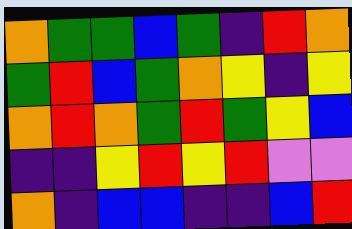[["orange", "green", "green", "blue", "green", "indigo", "red", "orange"], ["green", "red", "blue", "green", "orange", "yellow", "indigo", "yellow"], ["orange", "red", "orange", "green", "red", "green", "yellow", "blue"], ["indigo", "indigo", "yellow", "red", "yellow", "red", "violet", "violet"], ["orange", "indigo", "blue", "blue", "indigo", "indigo", "blue", "red"]]